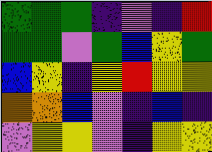[["green", "green", "green", "indigo", "violet", "indigo", "red"], ["green", "green", "violet", "green", "blue", "yellow", "green"], ["blue", "yellow", "indigo", "yellow", "red", "yellow", "yellow"], ["orange", "orange", "blue", "violet", "indigo", "blue", "indigo"], ["violet", "yellow", "yellow", "violet", "indigo", "yellow", "yellow"]]